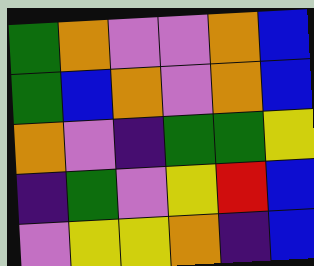[["green", "orange", "violet", "violet", "orange", "blue"], ["green", "blue", "orange", "violet", "orange", "blue"], ["orange", "violet", "indigo", "green", "green", "yellow"], ["indigo", "green", "violet", "yellow", "red", "blue"], ["violet", "yellow", "yellow", "orange", "indigo", "blue"]]